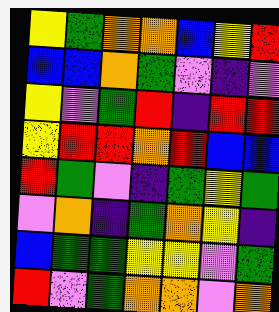[["yellow", "green", "orange", "orange", "blue", "yellow", "red"], ["blue", "blue", "orange", "green", "violet", "indigo", "violet"], ["yellow", "violet", "green", "red", "indigo", "red", "red"], ["yellow", "red", "red", "orange", "red", "blue", "blue"], ["red", "green", "violet", "indigo", "green", "yellow", "green"], ["violet", "orange", "indigo", "green", "orange", "yellow", "indigo"], ["blue", "green", "green", "yellow", "yellow", "violet", "green"], ["red", "violet", "green", "orange", "orange", "violet", "orange"]]